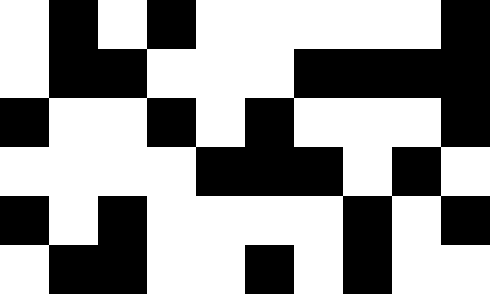[["white", "black", "white", "black", "white", "white", "white", "white", "white", "black"], ["white", "black", "black", "white", "white", "white", "black", "black", "black", "black"], ["black", "white", "white", "black", "white", "black", "white", "white", "white", "black"], ["white", "white", "white", "white", "black", "black", "black", "white", "black", "white"], ["black", "white", "black", "white", "white", "white", "white", "black", "white", "black"], ["white", "black", "black", "white", "white", "black", "white", "black", "white", "white"]]